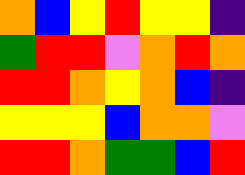[["orange", "blue", "yellow", "red", "yellow", "yellow", "indigo"], ["green", "red", "red", "violet", "orange", "red", "orange"], ["red", "red", "orange", "yellow", "orange", "blue", "indigo"], ["yellow", "yellow", "yellow", "blue", "orange", "orange", "violet"], ["red", "red", "orange", "green", "green", "blue", "red"]]